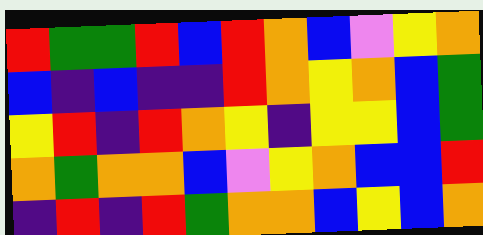[["red", "green", "green", "red", "blue", "red", "orange", "blue", "violet", "yellow", "orange"], ["blue", "indigo", "blue", "indigo", "indigo", "red", "orange", "yellow", "orange", "blue", "green"], ["yellow", "red", "indigo", "red", "orange", "yellow", "indigo", "yellow", "yellow", "blue", "green"], ["orange", "green", "orange", "orange", "blue", "violet", "yellow", "orange", "blue", "blue", "red"], ["indigo", "red", "indigo", "red", "green", "orange", "orange", "blue", "yellow", "blue", "orange"]]